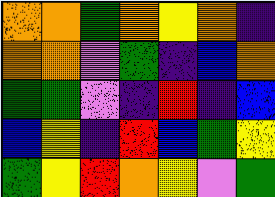[["orange", "orange", "green", "orange", "yellow", "orange", "indigo"], ["orange", "orange", "violet", "green", "indigo", "blue", "orange"], ["green", "green", "violet", "indigo", "red", "indigo", "blue"], ["blue", "yellow", "indigo", "red", "blue", "green", "yellow"], ["green", "yellow", "red", "orange", "yellow", "violet", "green"]]